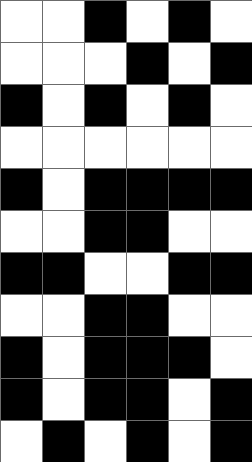[["white", "white", "black", "white", "black", "white"], ["white", "white", "white", "black", "white", "black"], ["black", "white", "black", "white", "black", "white"], ["white", "white", "white", "white", "white", "white"], ["black", "white", "black", "black", "black", "black"], ["white", "white", "black", "black", "white", "white"], ["black", "black", "white", "white", "black", "black"], ["white", "white", "black", "black", "white", "white"], ["black", "white", "black", "black", "black", "white"], ["black", "white", "black", "black", "white", "black"], ["white", "black", "white", "black", "white", "black"]]